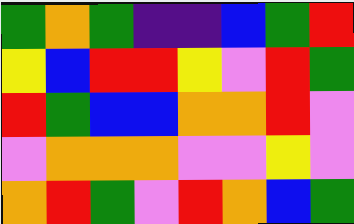[["green", "orange", "green", "indigo", "indigo", "blue", "green", "red"], ["yellow", "blue", "red", "red", "yellow", "violet", "red", "green"], ["red", "green", "blue", "blue", "orange", "orange", "red", "violet"], ["violet", "orange", "orange", "orange", "violet", "violet", "yellow", "violet"], ["orange", "red", "green", "violet", "red", "orange", "blue", "green"]]